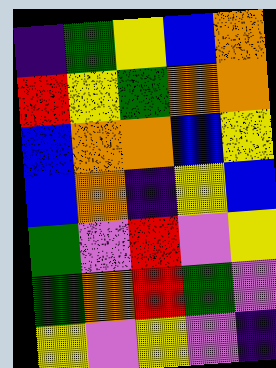[["indigo", "green", "yellow", "blue", "orange"], ["red", "yellow", "green", "orange", "orange"], ["blue", "orange", "orange", "blue", "yellow"], ["blue", "orange", "indigo", "yellow", "blue"], ["green", "violet", "red", "violet", "yellow"], ["green", "orange", "red", "green", "violet"], ["yellow", "violet", "yellow", "violet", "indigo"]]